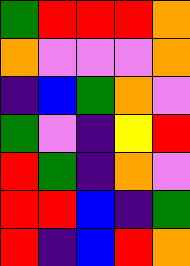[["green", "red", "red", "red", "orange"], ["orange", "violet", "violet", "violet", "orange"], ["indigo", "blue", "green", "orange", "violet"], ["green", "violet", "indigo", "yellow", "red"], ["red", "green", "indigo", "orange", "violet"], ["red", "red", "blue", "indigo", "green"], ["red", "indigo", "blue", "red", "orange"]]